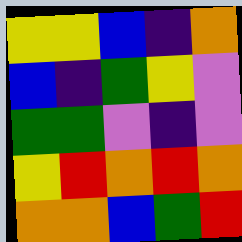[["yellow", "yellow", "blue", "indigo", "orange"], ["blue", "indigo", "green", "yellow", "violet"], ["green", "green", "violet", "indigo", "violet"], ["yellow", "red", "orange", "red", "orange"], ["orange", "orange", "blue", "green", "red"]]